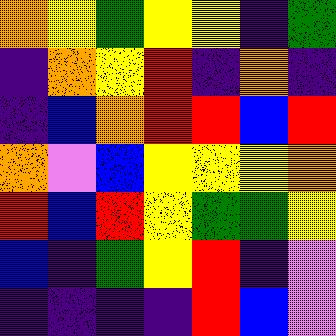[["orange", "yellow", "green", "yellow", "yellow", "indigo", "green"], ["indigo", "orange", "yellow", "red", "indigo", "orange", "indigo"], ["indigo", "blue", "orange", "red", "red", "blue", "red"], ["orange", "violet", "blue", "yellow", "yellow", "yellow", "orange"], ["red", "blue", "red", "yellow", "green", "green", "yellow"], ["blue", "indigo", "green", "yellow", "red", "indigo", "violet"], ["indigo", "indigo", "indigo", "indigo", "red", "blue", "violet"]]